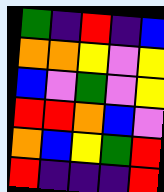[["green", "indigo", "red", "indigo", "blue"], ["orange", "orange", "yellow", "violet", "yellow"], ["blue", "violet", "green", "violet", "yellow"], ["red", "red", "orange", "blue", "violet"], ["orange", "blue", "yellow", "green", "red"], ["red", "indigo", "indigo", "indigo", "red"]]